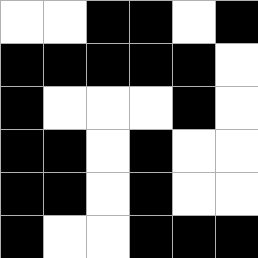[["white", "white", "black", "black", "white", "black"], ["black", "black", "black", "black", "black", "white"], ["black", "white", "white", "white", "black", "white"], ["black", "black", "white", "black", "white", "white"], ["black", "black", "white", "black", "white", "white"], ["black", "white", "white", "black", "black", "black"]]